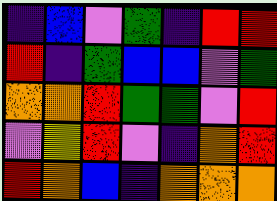[["indigo", "blue", "violet", "green", "indigo", "red", "red"], ["red", "indigo", "green", "blue", "blue", "violet", "green"], ["orange", "orange", "red", "green", "green", "violet", "red"], ["violet", "yellow", "red", "violet", "indigo", "orange", "red"], ["red", "orange", "blue", "indigo", "orange", "orange", "orange"]]